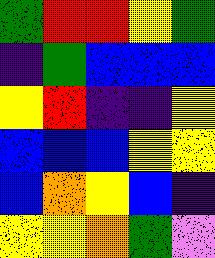[["green", "red", "red", "yellow", "green"], ["indigo", "green", "blue", "blue", "blue"], ["yellow", "red", "indigo", "indigo", "yellow"], ["blue", "blue", "blue", "yellow", "yellow"], ["blue", "orange", "yellow", "blue", "indigo"], ["yellow", "yellow", "orange", "green", "violet"]]